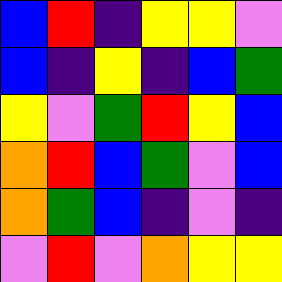[["blue", "red", "indigo", "yellow", "yellow", "violet"], ["blue", "indigo", "yellow", "indigo", "blue", "green"], ["yellow", "violet", "green", "red", "yellow", "blue"], ["orange", "red", "blue", "green", "violet", "blue"], ["orange", "green", "blue", "indigo", "violet", "indigo"], ["violet", "red", "violet", "orange", "yellow", "yellow"]]